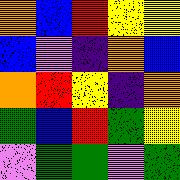[["orange", "blue", "red", "yellow", "yellow"], ["blue", "violet", "indigo", "orange", "blue"], ["orange", "red", "yellow", "indigo", "orange"], ["green", "blue", "red", "green", "yellow"], ["violet", "green", "green", "violet", "green"]]